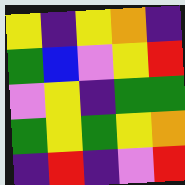[["yellow", "indigo", "yellow", "orange", "indigo"], ["green", "blue", "violet", "yellow", "red"], ["violet", "yellow", "indigo", "green", "green"], ["green", "yellow", "green", "yellow", "orange"], ["indigo", "red", "indigo", "violet", "red"]]